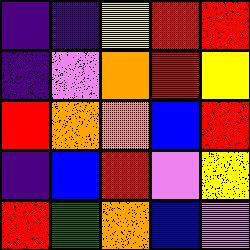[["indigo", "indigo", "yellow", "red", "red"], ["indigo", "violet", "orange", "red", "yellow"], ["red", "orange", "orange", "blue", "red"], ["indigo", "blue", "red", "violet", "yellow"], ["red", "green", "orange", "blue", "violet"]]